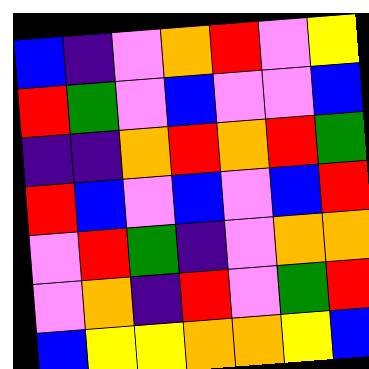[["blue", "indigo", "violet", "orange", "red", "violet", "yellow"], ["red", "green", "violet", "blue", "violet", "violet", "blue"], ["indigo", "indigo", "orange", "red", "orange", "red", "green"], ["red", "blue", "violet", "blue", "violet", "blue", "red"], ["violet", "red", "green", "indigo", "violet", "orange", "orange"], ["violet", "orange", "indigo", "red", "violet", "green", "red"], ["blue", "yellow", "yellow", "orange", "orange", "yellow", "blue"]]